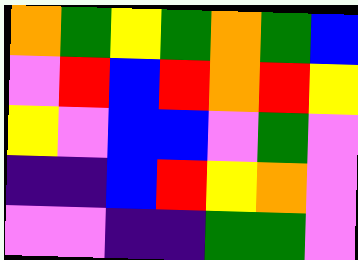[["orange", "green", "yellow", "green", "orange", "green", "blue"], ["violet", "red", "blue", "red", "orange", "red", "yellow"], ["yellow", "violet", "blue", "blue", "violet", "green", "violet"], ["indigo", "indigo", "blue", "red", "yellow", "orange", "violet"], ["violet", "violet", "indigo", "indigo", "green", "green", "violet"]]